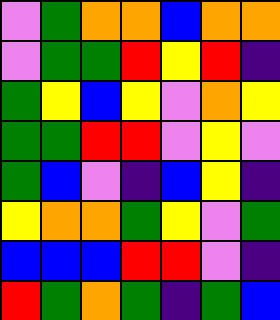[["violet", "green", "orange", "orange", "blue", "orange", "orange"], ["violet", "green", "green", "red", "yellow", "red", "indigo"], ["green", "yellow", "blue", "yellow", "violet", "orange", "yellow"], ["green", "green", "red", "red", "violet", "yellow", "violet"], ["green", "blue", "violet", "indigo", "blue", "yellow", "indigo"], ["yellow", "orange", "orange", "green", "yellow", "violet", "green"], ["blue", "blue", "blue", "red", "red", "violet", "indigo"], ["red", "green", "orange", "green", "indigo", "green", "blue"]]